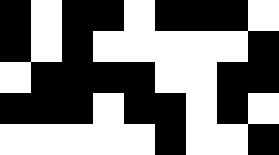[["black", "white", "black", "black", "white", "black", "black", "black", "white"], ["black", "white", "black", "white", "white", "white", "white", "white", "black"], ["white", "black", "black", "black", "black", "white", "white", "black", "black"], ["black", "black", "black", "white", "black", "black", "white", "black", "white"], ["white", "white", "white", "white", "white", "black", "white", "white", "black"]]